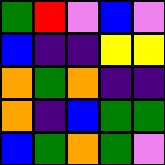[["green", "red", "violet", "blue", "violet"], ["blue", "indigo", "indigo", "yellow", "yellow"], ["orange", "green", "orange", "indigo", "indigo"], ["orange", "indigo", "blue", "green", "green"], ["blue", "green", "orange", "green", "violet"]]